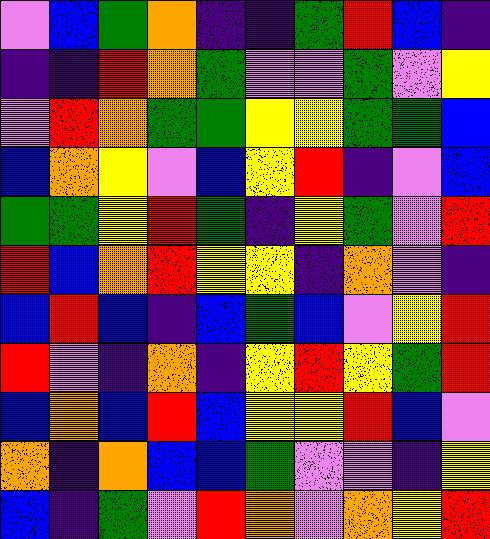[["violet", "blue", "green", "orange", "indigo", "indigo", "green", "red", "blue", "indigo"], ["indigo", "indigo", "red", "orange", "green", "violet", "violet", "green", "violet", "yellow"], ["violet", "red", "orange", "green", "green", "yellow", "yellow", "green", "green", "blue"], ["blue", "orange", "yellow", "violet", "blue", "yellow", "red", "indigo", "violet", "blue"], ["green", "green", "yellow", "red", "green", "indigo", "yellow", "green", "violet", "red"], ["red", "blue", "orange", "red", "yellow", "yellow", "indigo", "orange", "violet", "indigo"], ["blue", "red", "blue", "indigo", "blue", "green", "blue", "violet", "yellow", "red"], ["red", "violet", "indigo", "orange", "indigo", "yellow", "red", "yellow", "green", "red"], ["blue", "orange", "blue", "red", "blue", "yellow", "yellow", "red", "blue", "violet"], ["orange", "indigo", "orange", "blue", "blue", "green", "violet", "violet", "indigo", "yellow"], ["blue", "indigo", "green", "violet", "red", "orange", "violet", "orange", "yellow", "red"]]